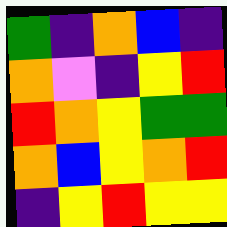[["green", "indigo", "orange", "blue", "indigo"], ["orange", "violet", "indigo", "yellow", "red"], ["red", "orange", "yellow", "green", "green"], ["orange", "blue", "yellow", "orange", "red"], ["indigo", "yellow", "red", "yellow", "yellow"]]